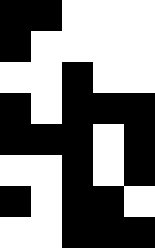[["black", "black", "white", "white", "white"], ["black", "white", "white", "white", "white"], ["white", "white", "black", "white", "white"], ["black", "white", "black", "black", "black"], ["black", "black", "black", "white", "black"], ["white", "white", "black", "white", "black"], ["black", "white", "black", "black", "white"], ["white", "white", "black", "black", "black"]]